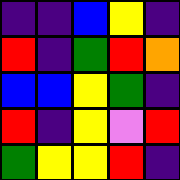[["indigo", "indigo", "blue", "yellow", "indigo"], ["red", "indigo", "green", "red", "orange"], ["blue", "blue", "yellow", "green", "indigo"], ["red", "indigo", "yellow", "violet", "red"], ["green", "yellow", "yellow", "red", "indigo"]]